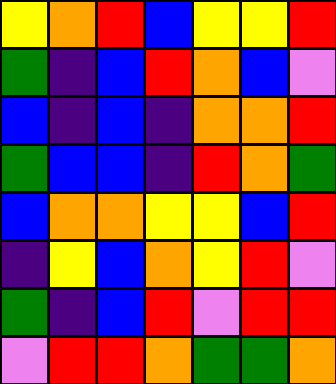[["yellow", "orange", "red", "blue", "yellow", "yellow", "red"], ["green", "indigo", "blue", "red", "orange", "blue", "violet"], ["blue", "indigo", "blue", "indigo", "orange", "orange", "red"], ["green", "blue", "blue", "indigo", "red", "orange", "green"], ["blue", "orange", "orange", "yellow", "yellow", "blue", "red"], ["indigo", "yellow", "blue", "orange", "yellow", "red", "violet"], ["green", "indigo", "blue", "red", "violet", "red", "red"], ["violet", "red", "red", "orange", "green", "green", "orange"]]